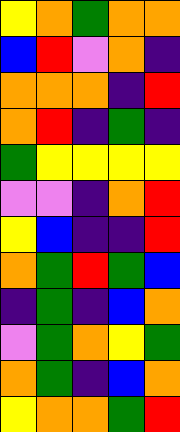[["yellow", "orange", "green", "orange", "orange"], ["blue", "red", "violet", "orange", "indigo"], ["orange", "orange", "orange", "indigo", "red"], ["orange", "red", "indigo", "green", "indigo"], ["green", "yellow", "yellow", "yellow", "yellow"], ["violet", "violet", "indigo", "orange", "red"], ["yellow", "blue", "indigo", "indigo", "red"], ["orange", "green", "red", "green", "blue"], ["indigo", "green", "indigo", "blue", "orange"], ["violet", "green", "orange", "yellow", "green"], ["orange", "green", "indigo", "blue", "orange"], ["yellow", "orange", "orange", "green", "red"]]